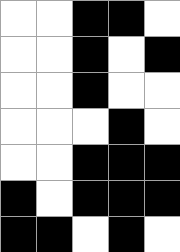[["white", "white", "black", "black", "white"], ["white", "white", "black", "white", "black"], ["white", "white", "black", "white", "white"], ["white", "white", "white", "black", "white"], ["white", "white", "black", "black", "black"], ["black", "white", "black", "black", "black"], ["black", "black", "white", "black", "white"]]